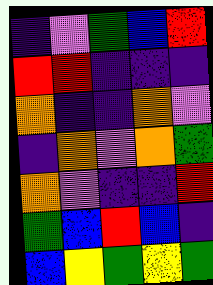[["indigo", "violet", "green", "blue", "red"], ["red", "red", "indigo", "indigo", "indigo"], ["orange", "indigo", "indigo", "orange", "violet"], ["indigo", "orange", "violet", "orange", "green"], ["orange", "violet", "indigo", "indigo", "red"], ["green", "blue", "red", "blue", "indigo"], ["blue", "yellow", "green", "yellow", "green"]]